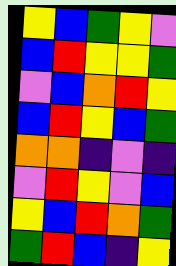[["yellow", "blue", "green", "yellow", "violet"], ["blue", "red", "yellow", "yellow", "green"], ["violet", "blue", "orange", "red", "yellow"], ["blue", "red", "yellow", "blue", "green"], ["orange", "orange", "indigo", "violet", "indigo"], ["violet", "red", "yellow", "violet", "blue"], ["yellow", "blue", "red", "orange", "green"], ["green", "red", "blue", "indigo", "yellow"]]